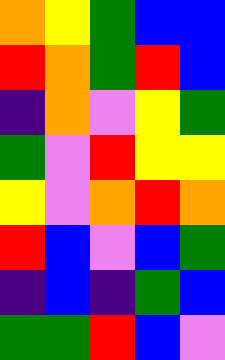[["orange", "yellow", "green", "blue", "blue"], ["red", "orange", "green", "red", "blue"], ["indigo", "orange", "violet", "yellow", "green"], ["green", "violet", "red", "yellow", "yellow"], ["yellow", "violet", "orange", "red", "orange"], ["red", "blue", "violet", "blue", "green"], ["indigo", "blue", "indigo", "green", "blue"], ["green", "green", "red", "blue", "violet"]]